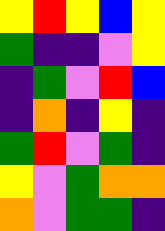[["yellow", "red", "yellow", "blue", "yellow"], ["green", "indigo", "indigo", "violet", "yellow"], ["indigo", "green", "violet", "red", "blue"], ["indigo", "orange", "indigo", "yellow", "indigo"], ["green", "red", "violet", "green", "indigo"], ["yellow", "violet", "green", "orange", "orange"], ["orange", "violet", "green", "green", "indigo"]]